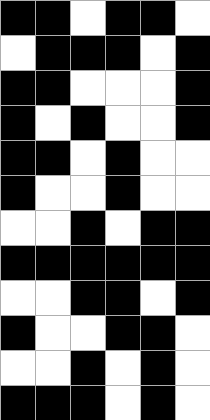[["black", "black", "white", "black", "black", "white"], ["white", "black", "black", "black", "white", "black"], ["black", "black", "white", "white", "white", "black"], ["black", "white", "black", "white", "white", "black"], ["black", "black", "white", "black", "white", "white"], ["black", "white", "white", "black", "white", "white"], ["white", "white", "black", "white", "black", "black"], ["black", "black", "black", "black", "black", "black"], ["white", "white", "black", "black", "white", "black"], ["black", "white", "white", "black", "black", "white"], ["white", "white", "black", "white", "black", "white"], ["black", "black", "black", "white", "black", "white"]]